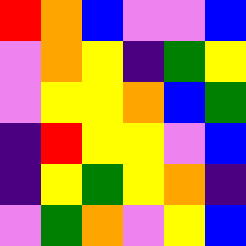[["red", "orange", "blue", "violet", "violet", "blue"], ["violet", "orange", "yellow", "indigo", "green", "yellow"], ["violet", "yellow", "yellow", "orange", "blue", "green"], ["indigo", "red", "yellow", "yellow", "violet", "blue"], ["indigo", "yellow", "green", "yellow", "orange", "indigo"], ["violet", "green", "orange", "violet", "yellow", "blue"]]